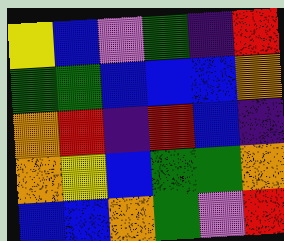[["yellow", "blue", "violet", "green", "indigo", "red"], ["green", "green", "blue", "blue", "blue", "orange"], ["orange", "red", "indigo", "red", "blue", "indigo"], ["orange", "yellow", "blue", "green", "green", "orange"], ["blue", "blue", "orange", "green", "violet", "red"]]